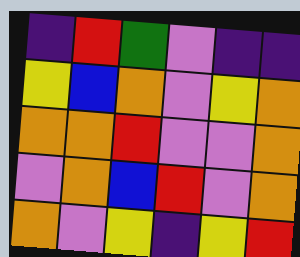[["indigo", "red", "green", "violet", "indigo", "indigo"], ["yellow", "blue", "orange", "violet", "yellow", "orange"], ["orange", "orange", "red", "violet", "violet", "orange"], ["violet", "orange", "blue", "red", "violet", "orange"], ["orange", "violet", "yellow", "indigo", "yellow", "red"]]